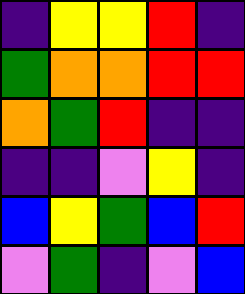[["indigo", "yellow", "yellow", "red", "indigo"], ["green", "orange", "orange", "red", "red"], ["orange", "green", "red", "indigo", "indigo"], ["indigo", "indigo", "violet", "yellow", "indigo"], ["blue", "yellow", "green", "blue", "red"], ["violet", "green", "indigo", "violet", "blue"]]